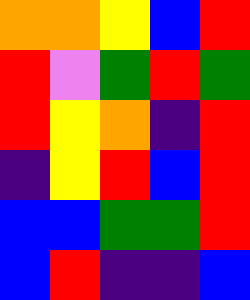[["orange", "orange", "yellow", "blue", "red"], ["red", "violet", "green", "red", "green"], ["red", "yellow", "orange", "indigo", "red"], ["indigo", "yellow", "red", "blue", "red"], ["blue", "blue", "green", "green", "red"], ["blue", "red", "indigo", "indigo", "blue"]]